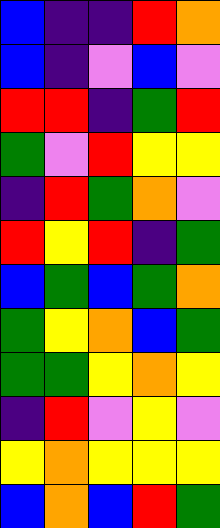[["blue", "indigo", "indigo", "red", "orange"], ["blue", "indigo", "violet", "blue", "violet"], ["red", "red", "indigo", "green", "red"], ["green", "violet", "red", "yellow", "yellow"], ["indigo", "red", "green", "orange", "violet"], ["red", "yellow", "red", "indigo", "green"], ["blue", "green", "blue", "green", "orange"], ["green", "yellow", "orange", "blue", "green"], ["green", "green", "yellow", "orange", "yellow"], ["indigo", "red", "violet", "yellow", "violet"], ["yellow", "orange", "yellow", "yellow", "yellow"], ["blue", "orange", "blue", "red", "green"]]